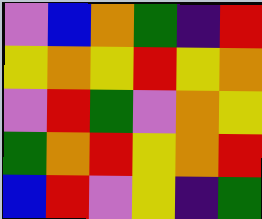[["violet", "blue", "orange", "green", "indigo", "red"], ["yellow", "orange", "yellow", "red", "yellow", "orange"], ["violet", "red", "green", "violet", "orange", "yellow"], ["green", "orange", "red", "yellow", "orange", "red"], ["blue", "red", "violet", "yellow", "indigo", "green"]]